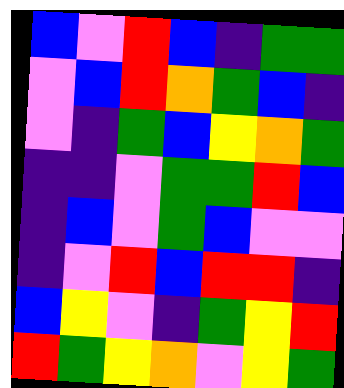[["blue", "violet", "red", "blue", "indigo", "green", "green"], ["violet", "blue", "red", "orange", "green", "blue", "indigo"], ["violet", "indigo", "green", "blue", "yellow", "orange", "green"], ["indigo", "indigo", "violet", "green", "green", "red", "blue"], ["indigo", "blue", "violet", "green", "blue", "violet", "violet"], ["indigo", "violet", "red", "blue", "red", "red", "indigo"], ["blue", "yellow", "violet", "indigo", "green", "yellow", "red"], ["red", "green", "yellow", "orange", "violet", "yellow", "green"]]